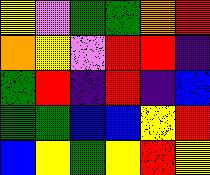[["yellow", "violet", "green", "green", "orange", "red"], ["orange", "yellow", "violet", "red", "red", "indigo"], ["green", "red", "indigo", "red", "indigo", "blue"], ["green", "green", "blue", "blue", "yellow", "red"], ["blue", "yellow", "green", "yellow", "red", "yellow"]]